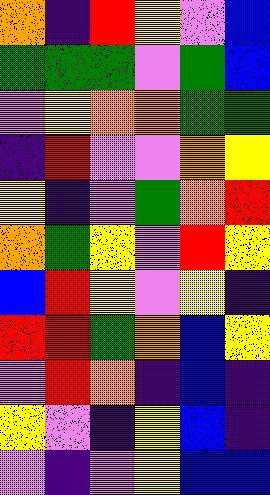[["orange", "indigo", "red", "yellow", "violet", "blue"], ["green", "green", "green", "violet", "green", "blue"], ["violet", "yellow", "orange", "orange", "green", "green"], ["indigo", "red", "violet", "violet", "orange", "yellow"], ["yellow", "indigo", "violet", "green", "orange", "red"], ["orange", "green", "yellow", "violet", "red", "yellow"], ["blue", "red", "yellow", "violet", "yellow", "indigo"], ["red", "red", "green", "orange", "blue", "yellow"], ["violet", "red", "orange", "indigo", "blue", "indigo"], ["yellow", "violet", "indigo", "yellow", "blue", "indigo"], ["violet", "indigo", "violet", "yellow", "blue", "blue"]]